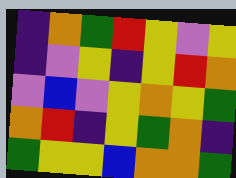[["indigo", "orange", "green", "red", "yellow", "violet", "yellow"], ["indigo", "violet", "yellow", "indigo", "yellow", "red", "orange"], ["violet", "blue", "violet", "yellow", "orange", "yellow", "green"], ["orange", "red", "indigo", "yellow", "green", "orange", "indigo"], ["green", "yellow", "yellow", "blue", "orange", "orange", "green"]]